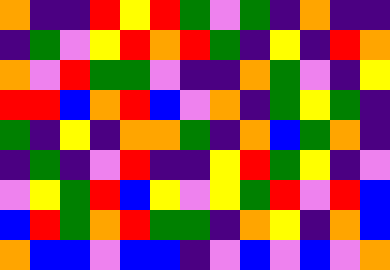[["orange", "indigo", "indigo", "red", "yellow", "red", "green", "violet", "green", "indigo", "orange", "indigo", "indigo"], ["indigo", "green", "violet", "yellow", "red", "orange", "red", "green", "indigo", "yellow", "indigo", "red", "orange"], ["orange", "violet", "red", "green", "green", "violet", "indigo", "indigo", "orange", "green", "violet", "indigo", "yellow"], ["red", "red", "blue", "orange", "red", "blue", "violet", "orange", "indigo", "green", "yellow", "green", "indigo"], ["green", "indigo", "yellow", "indigo", "orange", "orange", "green", "indigo", "orange", "blue", "green", "orange", "indigo"], ["indigo", "green", "indigo", "violet", "red", "indigo", "indigo", "yellow", "red", "green", "yellow", "indigo", "violet"], ["violet", "yellow", "green", "red", "blue", "yellow", "violet", "yellow", "green", "red", "violet", "red", "blue"], ["blue", "red", "green", "orange", "red", "green", "green", "indigo", "orange", "yellow", "indigo", "orange", "blue"], ["orange", "blue", "blue", "violet", "blue", "blue", "indigo", "violet", "blue", "violet", "blue", "violet", "orange"]]